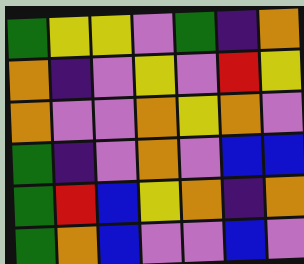[["green", "yellow", "yellow", "violet", "green", "indigo", "orange"], ["orange", "indigo", "violet", "yellow", "violet", "red", "yellow"], ["orange", "violet", "violet", "orange", "yellow", "orange", "violet"], ["green", "indigo", "violet", "orange", "violet", "blue", "blue"], ["green", "red", "blue", "yellow", "orange", "indigo", "orange"], ["green", "orange", "blue", "violet", "violet", "blue", "violet"]]